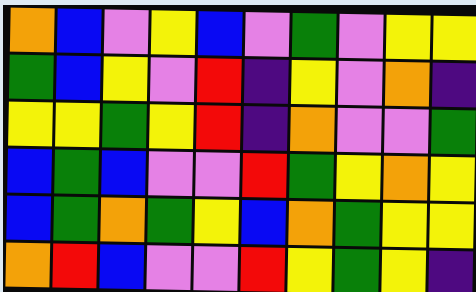[["orange", "blue", "violet", "yellow", "blue", "violet", "green", "violet", "yellow", "yellow"], ["green", "blue", "yellow", "violet", "red", "indigo", "yellow", "violet", "orange", "indigo"], ["yellow", "yellow", "green", "yellow", "red", "indigo", "orange", "violet", "violet", "green"], ["blue", "green", "blue", "violet", "violet", "red", "green", "yellow", "orange", "yellow"], ["blue", "green", "orange", "green", "yellow", "blue", "orange", "green", "yellow", "yellow"], ["orange", "red", "blue", "violet", "violet", "red", "yellow", "green", "yellow", "indigo"]]